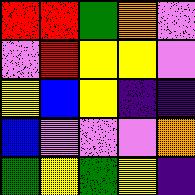[["red", "red", "green", "orange", "violet"], ["violet", "red", "yellow", "yellow", "violet"], ["yellow", "blue", "yellow", "indigo", "indigo"], ["blue", "violet", "violet", "violet", "orange"], ["green", "yellow", "green", "yellow", "indigo"]]